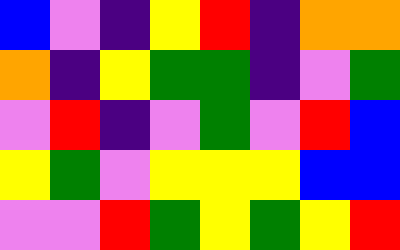[["blue", "violet", "indigo", "yellow", "red", "indigo", "orange", "orange"], ["orange", "indigo", "yellow", "green", "green", "indigo", "violet", "green"], ["violet", "red", "indigo", "violet", "green", "violet", "red", "blue"], ["yellow", "green", "violet", "yellow", "yellow", "yellow", "blue", "blue"], ["violet", "violet", "red", "green", "yellow", "green", "yellow", "red"]]